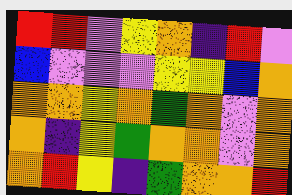[["red", "red", "violet", "yellow", "orange", "indigo", "red", "violet"], ["blue", "violet", "violet", "violet", "yellow", "yellow", "blue", "orange"], ["orange", "orange", "yellow", "orange", "green", "orange", "violet", "orange"], ["orange", "indigo", "yellow", "green", "orange", "orange", "violet", "orange"], ["orange", "red", "yellow", "indigo", "green", "orange", "orange", "red"]]